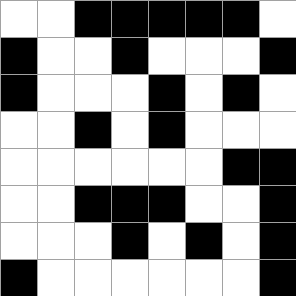[["white", "white", "black", "black", "black", "black", "black", "white"], ["black", "white", "white", "black", "white", "white", "white", "black"], ["black", "white", "white", "white", "black", "white", "black", "white"], ["white", "white", "black", "white", "black", "white", "white", "white"], ["white", "white", "white", "white", "white", "white", "black", "black"], ["white", "white", "black", "black", "black", "white", "white", "black"], ["white", "white", "white", "black", "white", "black", "white", "black"], ["black", "white", "white", "white", "white", "white", "white", "black"]]